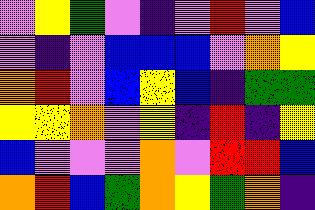[["violet", "yellow", "green", "violet", "indigo", "violet", "red", "violet", "blue"], ["violet", "indigo", "violet", "blue", "blue", "blue", "violet", "orange", "yellow"], ["orange", "red", "violet", "blue", "yellow", "blue", "indigo", "green", "green"], ["yellow", "yellow", "orange", "violet", "yellow", "indigo", "red", "indigo", "yellow"], ["blue", "violet", "violet", "violet", "orange", "violet", "red", "red", "blue"], ["orange", "red", "blue", "green", "orange", "yellow", "green", "orange", "indigo"]]